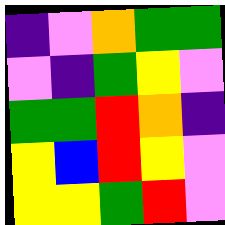[["indigo", "violet", "orange", "green", "green"], ["violet", "indigo", "green", "yellow", "violet"], ["green", "green", "red", "orange", "indigo"], ["yellow", "blue", "red", "yellow", "violet"], ["yellow", "yellow", "green", "red", "violet"]]